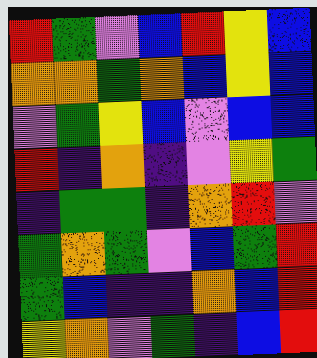[["red", "green", "violet", "blue", "red", "yellow", "blue"], ["orange", "orange", "green", "orange", "blue", "yellow", "blue"], ["violet", "green", "yellow", "blue", "violet", "blue", "blue"], ["red", "indigo", "orange", "indigo", "violet", "yellow", "green"], ["indigo", "green", "green", "indigo", "orange", "red", "violet"], ["green", "orange", "green", "violet", "blue", "green", "red"], ["green", "blue", "indigo", "indigo", "orange", "blue", "red"], ["yellow", "orange", "violet", "green", "indigo", "blue", "red"]]